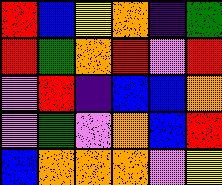[["red", "blue", "yellow", "orange", "indigo", "green"], ["red", "green", "orange", "red", "violet", "red"], ["violet", "red", "indigo", "blue", "blue", "orange"], ["violet", "green", "violet", "orange", "blue", "red"], ["blue", "orange", "orange", "orange", "violet", "yellow"]]